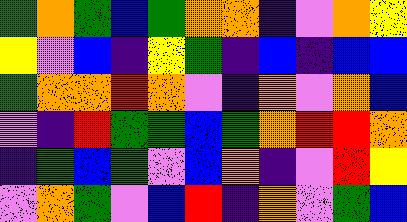[["green", "orange", "green", "blue", "green", "orange", "orange", "indigo", "violet", "orange", "yellow"], ["yellow", "violet", "blue", "indigo", "yellow", "green", "indigo", "blue", "indigo", "blue", "blue"], ["green", "orange", "orange", "red", "orange", "violet", "indigo", "orange", "violet", "orange", "blue"], ["violet", "indigo", "red", "green", "green", "blue", "green", "orange", "red", "red", "orange"], ["indigo", "green", "blue", "green", "violet", "blue", "orange", "indigo", "violet", "red", "yellow"], ["violet", "orange", "green", "violet", "blue", "red", "indigo", "orange", "violet", "green", "blue"]]